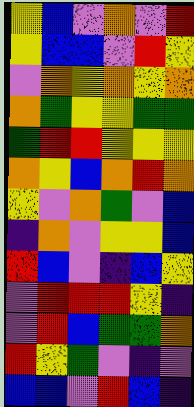[["yellow", "blue", "violet", "orange", "violet", "red"], ["yellow", "blue", "blue", "violet", "red", "yellow"], ["violet", "orange", "yellow", "orange", "yellow", "orange"], ["orange", "green", "yellow", "yellow", "green", "green"], ["green", "red", "red", "yellow", "yellow", "yellow"], ["orange", "yellow", "blue", "orange", "red", "orange"], ["yellow", "violet", "orange", "green", "violet", "blue"], ["indigo", "orange", "violet", "yellow", "yellow", "blue"], ["red", "blue", "violet", "indigo", "blue", "yellow"], ["violet", "red", "red", "red", "yellow", "indigo"], ["violet", "red", "blue", "green", "green", "orange"], ["red", "yellow", "green", "violet", "indigo", "violet"], ["blue", "blue", "violet", "red", "blue", "indigo"]]